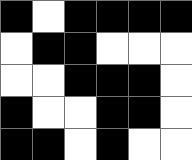[["black", "white", "black", "black", "black", "black"], ["white", "black", "black", "white", "white", "white"], ["white", "white", "black", "black", "black", "white"], ["black", "white", "white", "black", "black", "white"], ["black", "black", "white", "black", "white", "white"]]